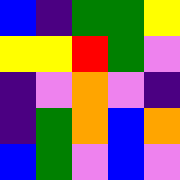[["blue", "indigo", "green", "green", "yellow"], ["yellow", "yellow", "red", "green", "violet"], ["indigo", "violet", "orange", "violet", "indigo"], ["indigo", "green", "orange", "blue", "orange"], ["blue", "green", "violet", "blue", "violet"]]